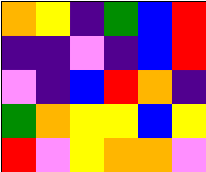[["orange", "yellow", "indigo", "green", "blue", "red"], ["indigo", "indigo", "violet", "indigo", "blue", "red"], ["violet", "indigo", "blue", "red", "orange", "indigo"], ["green", "orange", "yellow", "yellow", "blue", "yellow"], ["red", "violet", "yellow", "orange", "orange", "violet"]]